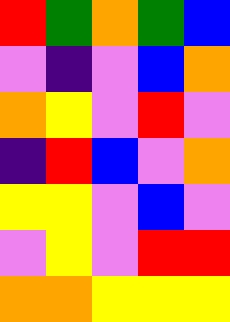[["red", "green", "orange", "green", "blue"], ["violet", "indigo", "violet", "blue", "orange"], ["orange", "yellow", "violet", "red", "violet"], ["indigo", "red", "blue", "violet", "orange"], ["yellow", "yellow", "violet", "blue", "violet"], ["violet", "yellow", "violet", "red", "red"], ["orange", "orange", "yellow", "yellow", "yellow"]]